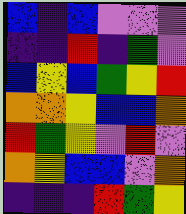[["blue", "indigo", "blue", "violet", "violet", "violet"], ["indigo", "indigo", "red", "indigo", "green", "violet"], ["blue", "yellow", "blue", "green", "yellow", "red"], ["orange", "orange", "yellow", "blue", "blue", "orange"], ["red", "green", "yellow", "violet", "red", "violet"], ["orange", "yellow", "blue", "blue", "violet", "orange"], ["indigo", "indigo", "indigo", "red", "green", "yellow"]]